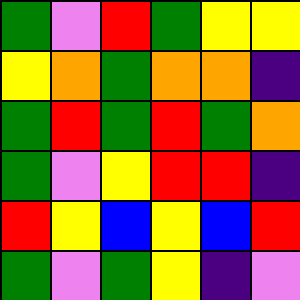[["green", "violet", "red", "green", "yellow", "yellow"], ["yellow", "orange", "green", "orange", "orange", "indigo"], ["green", "red", "green", "red", "green", "orange"], ["green", "violet", "yellow", "red", "red", "indigo"], ["red", "yellow", "blue", "yellow", "blue", "red"], ["green", "violet", "green", "yellow", "indigo", "violet"]]